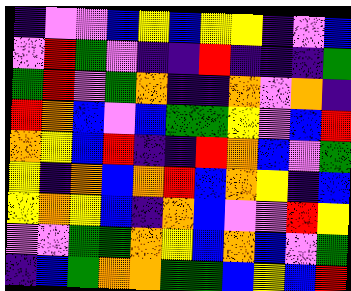[["indigo", "violet", "violet", "blue", "yellow", "blue", "yellow", "yellow", "indigo", "violet", "blue"], ["violet", "red", "green", "violet", "indigo", "indigo", "red", "indigo", "indigo", "indigo", "green"], ["green", "red", "violet", "green", "orange", "indigo", "indigo", "orange", "violet", "orange", "indigo"], ["red", "orange", "blue", "violet", "blue", "green", "green", "yellow", "violet", "blue", "red"], ["orange", "yellow", "blue", "red", "indigo", "indigo", "red", "orange", "blue", "violet", "green"], ["yellow", "indigo", "orange", "blue", "orange", "red", "blue", "orange", "yellow", "indigo", "blue"], ["yellow", "orange", "yellow", "blue", "indigo", "orange", "blue", "violet", "violet", "red", "yellow"], ["violet", "violet", "green", "green", "orange", "yellow", "blue", "orange", "blue", "violet", "green"], ["indigo", "blue", "green", "orange", "orange", "green", "green", "blue", "yellow", "blue", "red"]]